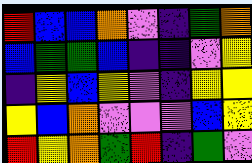[["red", "blue", "blue", "orange", "violet", "indigo", "green", "orange"], ["blue", "green", "green", "blue", "indigo", "indigo", "violet", "yellow"], ["indigo", "yellow", "blue", "yellow", "violet", "indigo", "yellow", "yellow"], ["yellow", "blue", "orange", "violet", "violet", "violet", "blue", "yellow"], ["red", "yellow", "orange", "green", "red", "indigo", "green", "violet"]]